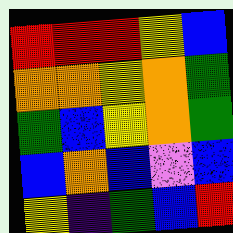[["red", "red", "red", "yellow", "blue"], ["orange", "orange", "yellow", "orange", "green"], ["green", "blue", "yellow", "orange", "green"], ["blue", "orange", "blue", "violet", "blue"], ["yellow", "indigo", "green", "blue", "red"]]